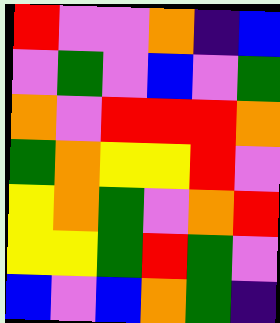[["red", "violet", "violet", "orange", "indigo", "blue"], ["violet", "green", "violet", "blue", "violet", "green"], ["orange", "violet", "red", "red", "red", "orange"], ["green", "orange", "yellow", "yellow", "red", "violet"], ["yellow", "orange", "green", "violet", "orange", "red"], ["yellow", "yellow", "green", "red", "green", "violet"], ["blue", "violet", "blue", "orange", "green", "indigo"]]